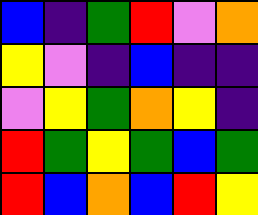[["blue", "indigo", "green", "red", "violet", "orange"], ["yellow", "violet", "indigo", "blue", "indigo", "indigo"], ["violet", "yellow", "green", "orange", "yellow", "indigo"], ["red", "green", "yellow", "green", "blue", "green"], ["red", "blue", "orange", "blue", "red", "yellow"]]